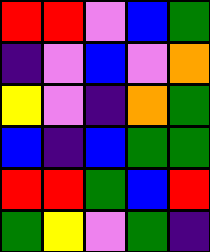[["red", "red", "violet", "blue", "green"], ["indigo", "violet", "blue", "violet", "orange"], ["yellow", "violet", "indigo", "orange", "green"], ["blue", "indigo", "blue", "green", "green"], ["red", "red", "green", "blue", "red"], ["green", "yellow", "violet", "green", "indigo"]]